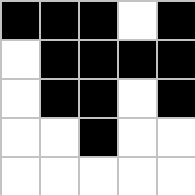[["black", "black", "black", "white", "black"], ["white", "black", "black", "black", "black"], ["white", "black", "black", "white", "black"], ["white", "white", "black", "white", "white"], ["white", "white", "white", "white", "white"]]